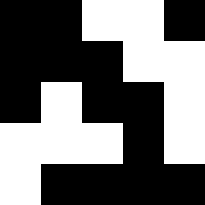[["black", "black", "white", "white", "black"], ["black", "black", "black", "white", "white"], ["black", "white", "black", "black", "white"], ["white", "white", "white", "black", "white"], ["white", "black", "black", "black", "black"]]